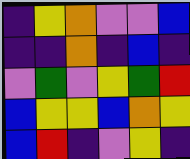[["indigo", "yellow", "orange", "violet", "violet", "blue"], ["indigo", "indigo", "orange", "indigo", "blue", "indigo"], ["violet", "green", "violet", "yellow", "green", "red"], ["blue", "yellow", "yellow", "blue", "orange", "yellow"], ["blue", "red", "indigo", "violet", "yellow", "indigo"]]